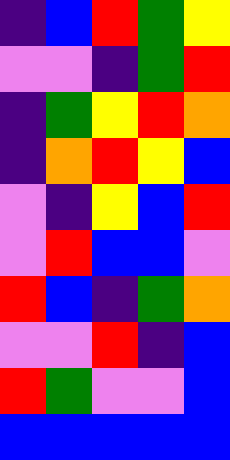[["indigo", "blue", "red", "green", "yellow"], ["violet", "violet", "indigo", "green", "red"], ["indigo", "green", "yellow", "red", "orange"], ["indigo", "orange", "red", "yellow", "blue"], ["violet", "indigo", "yellow", "blue", "red"], ["violet", "red", "blue", "blue", "violet"], ["red", "blue", "indigo", "green", "orange"], ["violet", "violet", "red", "indigo", "blue"], ["red", "green", "violet", "violet", "blue"], ["blue", "blue", "blue", "blue", "blue"]]